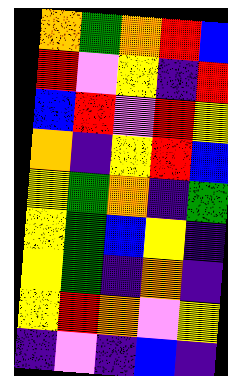[["orange", "green", "orange", "red", "blue"], ["red", "violet", "yellow", "indigo", "red"], ["blue", "red", "violet", "red", "yellow"], ["orange", "indigo", "yellow", "red", "blue"], ["yellow", "green", "orange", "indigo", "green"], ["yellow", "green", "blue", "yellow", "indigo"], ["yellow", "green", "indigo", "orange", "indigo"], ["yellow", "red", "orange", "violet", "yellow"], ["indigo", "violet", "indigo", "blue", "indigo"]]